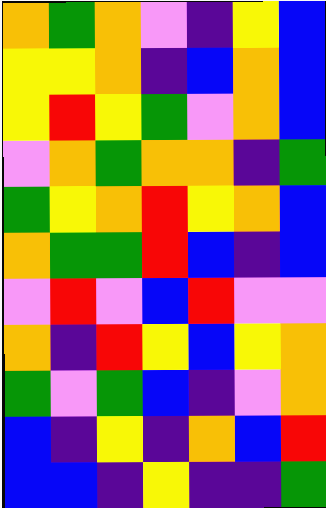[["orange", "green", "orange", "violet", "indigo", "yellow", "blue"], ["yellow", "yellow", "orange", "indigo", "blue", "orange", "blue"], ["yellow", "red", "yellow", "green", "violet", "orange", "blue"], ["violet", "orange", "green", "orange", "orange", "indigo", "green"], ["green", "yellow", "orange", "red", "yellow", "orange", "blue"], ["orange", "green", "green", "red", "blue", "indigo", "blue"], ["violet", "red", "violet", "blue", "red", "violet", "violet"], ["orange", "indigo", "red", "yellow", "blue", "yellow", "orange"], ["green", "violet", "green", "blue", "indigo", "violet", "orange"], ["blue", "indigo", "yellow", "indigo", "orange", "blue", "red"], ["blue", "blue", "indigo", "yellow", "indigo", "indigo", "green"]]